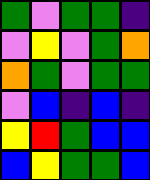[["green", "violet", "green", "green", "indigo"], ["violet", "yellow", "violet", "green", "orange"], ["orange", "green", "violet", "green", "green"], ["violet", "blue", "indigo", "blue", "indigo"], ["yellow", "red", "green", "blue", "blue"], ["blue", "yellow", "green", "green", "blue"]]